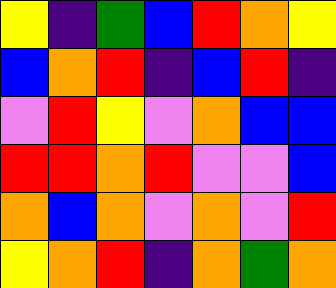[["yellow", "indigo", "green", "blue", "red", "orange", "yellow"], ["blue", "orange", "red", "indigo", "blue", "red", "indigo"], ["violet", "red", "yellow", "violet", "orange", "blue", "blue"], ["red", "red", "orange", "red", "violet", "violet", "blue"], ["orange", "blue", "orange", "violet", "orange", "violet", "red"], ["yellow", "orange", "red", "indigo", "orange", "green", "orange"]]